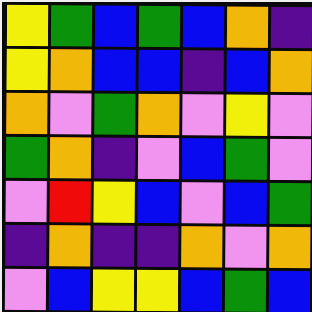[["yellow", "green", "blue", "green", "blue", "orange", "indigo"], ["yellow", "orange", "blue", "blue", "indigo", "blue", "orange"], ["orange", "violet", "green", "orange", "violet", "yellow", "violet"], ["green", "orange", "indigo", "violet", "blue", "green", "violet"], ["violet", "red", "yellow", "blue", "violet", "blue", "green"], ["indigo", "orange", "indigo", "indigo", "orange", "violet", "orange"], ["violet", "blue", "yellow", "yellow", "blue", "green", "blue"]]